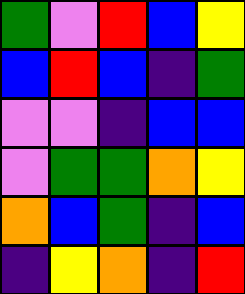[["green", "violet", "red", "blue", "yellow"], ["blue", "red", "blue", "indigo", "green"], ["violet", "violet", "indigo", "blue", "blue"], ["violet", "green", "green", "orange", "yellow"], ["orange", "blue", "green", "indigo", "blue"], ["indigo", "yellow", "orange", "indigo", "red"]]